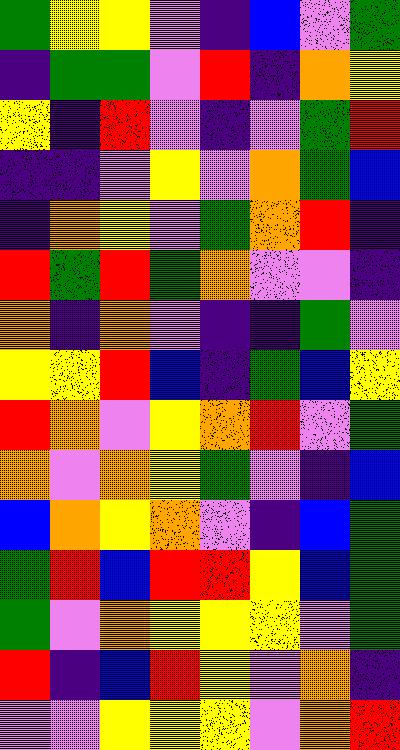[["green", "yellow", "yellow", "violet", "indigo", "blue", "violet", "green"], ["indigo", "green", "green", "violet", "red", "indigo", "orange", "yellow"], ["yellow", "indigo", "red", "violet", "indigo", "violet", "green", "red"], ["indigo", "indigo", "violet", "yellow", "violet", "orange", "green", "blue"], ["indigo", "orange", "yellow", "violet", "green", "orange", "red", "indigo"], ["red", "green", "red", "green", "orange", "violet", "violet", "indigo"], ["orange", "indigo", "orange", "violet", "indigo", "indigo", "green", "violet"], ["yellow", "yellow", "red", "blue", "indigo", "green", "blue", "yellow"], ["red", "orange", "violet", "yellow", "orange", "red", "violet", "green"], ["orange", "violet", "orange", "yellow", "green", "violet", "indigo", "blue"], ["blue", "orange", "yellow", "orange", "violet", "indigo", "blue", "green"], ["green", "red", "blue", "red", "red", "yellow", "blue", "green"], ["green", "violet", "orange", "yellow", "yellow", "yellow", "violet", "green"], ["red", "indigo", "blue", "red", "yellow", "violet", "orange", "indigo"], ["violet", "violet", "yellow", "yellow", "yellow", "violet", "orange", "red"]]